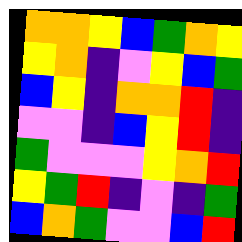[["orange", "orange", "yellow", "blue", "green", "orange", "yellow"], ["yellow", "orange", "indigo", "violet", "yellow", "blue", "green"], ["blue", "yellow", "indigo", "orange", "orange", "red", "indigo"], ["violet", "violet", "indigo", "blue", "yellow", "red", "indigo"], ["green", "violet", "violet", "violet", "yellow", "orange", "red"], ["yellow", "green", "red", "indigo", "violet", "indigo", "green"], ["blue", "orange", "green", "violet", "violet", "blue", "red"]]